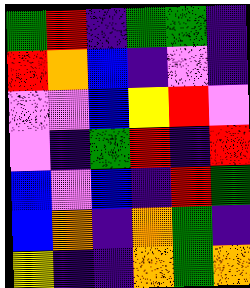[["green", "red", "indigo", "green", "green", "indigo"], ["red", "orange", "blue", "indigo", "violet", "indigo"], ["violet", "violet", "blue", "yellow", "red", "violet"], ["violet", "indigo", "green", "red", "indigo", "red"], ["blue", "violet", "blue", "indigo", "red", "green"], ["blue", "orange", "indigo", "orange", "green", "indigo"], ["yellow", "indigo", "indigo", "orange", "green", "orange"]]